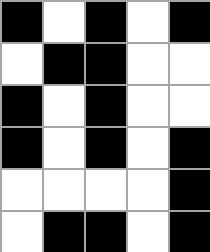[["black", "white", "black", "white", "black"], ["white", "black", "black", "white", "white"], ["black", "white", "black", "white", "white"], ["black", "white", "black", "white", "black"], ["white", "white", "white", "white", "black"], ["white", "black", "black", "white", "black"]]